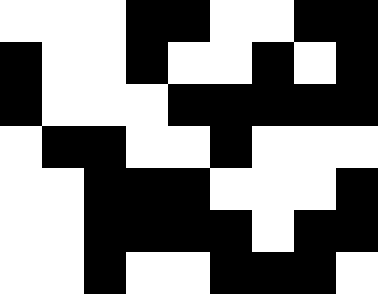[["white", "white", "white", "black", "black", "white", "white", "black", "black"], ["black", "white", "white", "black", "white", "white", "black", "white", "black"], ["black", "white", "white", "white", "black", "black", "black", "black", "black"], ["white", "black", "black", "white", "white", "black", "white", "white", "white"], ["white", "white", "black", "black", "black", "white", "white", "white", "black"], ["white", "white", "black", "black", "black", "black", "white", "black", "black"], ["white", "white", "black", "white", "white", "black", "black", "black", "white"]]